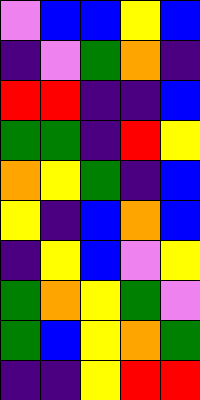[["violet", "blue", "blue", "yellow", "blue"], ["indigo", "violet", "green", "orange", "indigo"], ["red", "red", "indigo", "indigo", "blue"], ["green", "green", "indigo", "red", "yellow"], ["orange", "yellow", "green", "indigo", "blue"], ["yellow", "indigo", "blue", "orange", "blue"], ["indigo", "yellow", "blue", "violet", "yellow"], ["green", "orange", "yellow", "green", "violet"], ["green", "blue", "yellow", "orange", "green"], ["indigo", "indigo", "yellow", "red", "red"]]